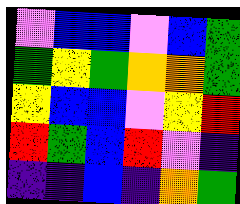[["violet", "blue", "blue", "violet", "blue", "green"], ["green", "yellow", "green", "orange", "orange", "green"], ["yellow", "blue", "blue", "violet", "yellow", "red"], ["red", "green", "blue", "red", "violet", "indigo"], ["indigo", "indigo", "blue", "indigo", "orange", "green"]]